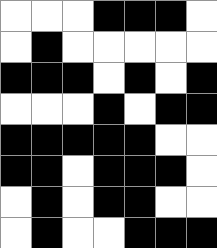[["white", "white", "white", "black", "black", "black", "white"], ["white", "black", "white", "white", "white", "white", "white"], ["black", "black", "black", "white", "black", "white", "black"], ["white", "white", "white", "black", "white", "black", "black"], ["black", "black", "black", "black", "black", "white", "white"], ["black", "black", "white", "black", "black", "black", "white"], ["white", "black", "white", "black", "black", "white", "white"], ["white", "black", "white", "white", "black", "black", "black"]]